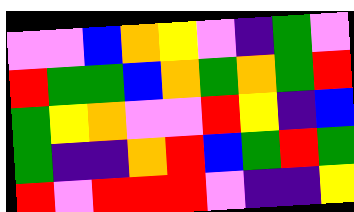[["violet", "violet", "blue", "orange", "yellow", "violet", "indigo", "green", "violet"], ["red", "green", "green", "blue", "orange", "green", "orange", "green", "red"], ["green", "yellow", "orange", "violet", "violet", "red", "yellow", "indigo", "blue"], ["green", "indigo", "indigo", "orange", "red", "blue", "green", "red", "green"], ["red", "violet", "red", "red", "red", "violet", "indigo", "indigo", "yellow"]]